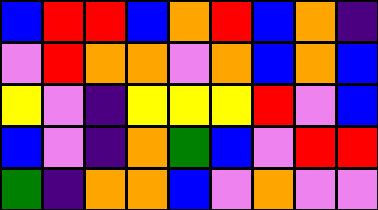[["blue", "red", "red", "blue", "orange", "red", "blue", "orange", "indigo"], ["violet", "red", "orange", "orange", "violet", "orange", "blue", "orange", "blue"], ["yellow", "violet", "indigo", "yellow", "yellow", "yellow", "red", "violet", "blue"], ["blue", "violet", "indigo", "orange", "green", "blue", "violet", "red", "red"], ["green", "indigo", "orange", "orange", "blue", "violet", "orange", "violet", "violet"]]